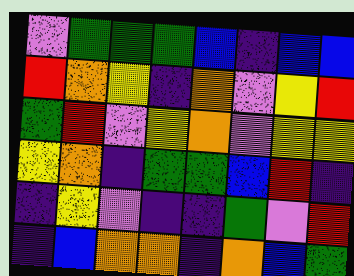[["violet", "green", "green", "green", "blue", "indigo", "blue", "blue"], ["red", "orange", "yellow", "indigo", "orange", "violet", "yellow", "red"], ["green", "red", "violet", "yellow", "orange", "violet", "yellow", "yellow"], ["yellow", "orange", "indigo", "green", "green", "blue", "red", "indigo"], ["indigo", "yellow", "violet", "indigo", "indigo", "green", "violet", "red"], ["indigo", "blue", "orange", "orange", "indigo", "orange", "blue", "green"]]